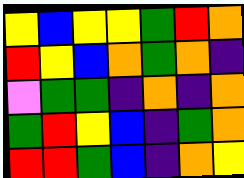[["yellow", "blue", "yellow", "yellow", "green", "red", "orange"], ["red", "yellow", "blue", "orange", "green", "orange", "indigo"], ["violet", "green", "green", "indigo", "orange", "indigo", "orange"], ["green", "red", "yellow", "blue", "indigo", "green", "orange"], ["red", "red", "green", "blue", "indigo", "orange", "yellow"]]